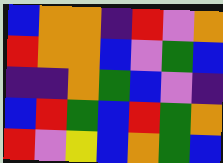[["blue", "orange", "orange", "indigo", "red", "violet", "orange"], ["red", "orange", "orange", "blue", "violet", "green", "blue"], ["indigo", "indigo", "orange", "green", "blue", "violet", "indigo"], ["blue", "red", "green", "blue", "red", "green", "orange"], ["red", "violet", "yellow", "blue", "orange", "green", "blue"]]